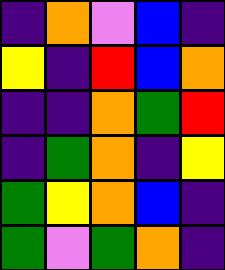[["indigo", "orange", "violet", "blue", "indigo"], ["yellow", "indigo", "red", "blue", "orange"], ["indigo", "indigo", "orange", "green", "red"], ["indigo", "green", "orange", "indigo", "yellow"], ["green", "yellow", "orange", "blue", "indigo"], ["green", "violet", "green", "orange", "indigo"]]